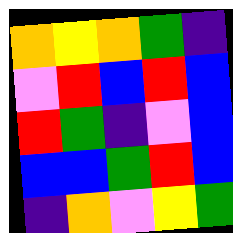[["orange", "yellow", "orange", "green", "indigo"], ["violet", "red", "blue", "red", "blue"], ["red", "green", "indigo", "violet", "blue"], ["blue", "blue", "green", "red", "blue"], ["indigo", "orange", "violet", "yellow", "green"]]